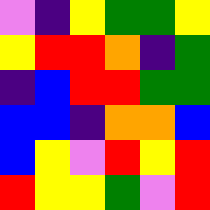[["violet", "indigo", "yellow", "green", "green", "yellow"], ["yellow", "red", "red", "orange", "indigo", "green"], ["indigo", "blue", "red", "red", "green", "green"], ["blue", "blue", "indigo", "orange", "orange", "blue"], ["blue", "yellow", "violet", "red", "yellow", "red"], ["red", "yellow", "yellow", "green", "violet", "red"]]